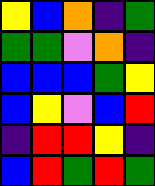[["yellow", "blue", "orange", "indigo", "green"], ["green", "green", "violet", "orange", "indigo"], ["blue", "blue", "blue", "green", "yellow"], ["blue", "yellow", "violet", "blue", "red"], ["indigo", "red", "red", "yellow", "indigo"], ["blue", "red", "green", "red", "green"]]